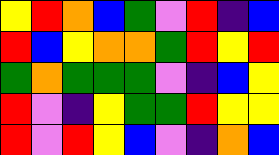[["yellow", "red", "orange", "blue", "green", "violet", "red", "indigo", "blue"], ["red", "blue", "yellow", "orange", "orange", "green", "red", "yellow", "red"], ["green", "orange", "green", "green", "green", "violet", "indigo", "blue", "yellow"], ["red", "violet", "indigo", "yellow", "green", "green", "red", "yellow", "yellow"], ["red", "violet", "red", "yellow", "blue", "violet", "indigo", "orange", "blue"]]